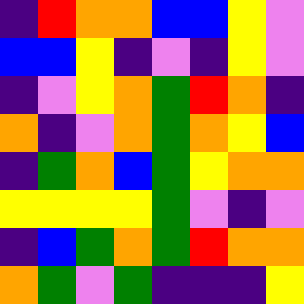[["indigo", "red", "orange", "orange", "blue", "blue", "yellow", "violet"], ["blue", "blue", "yellow", "indigo", "violet", "indigo", "yellow", "violet"], ["indigo", "violet", "yellow", "orange", "green", "red", "orange", "indigo"], ["orange", "indigo", "violet", "orange", "green", "orange", "yellow", "blue"], ["indigo", "green", "orange", "blue", "green", "yellow", "orange", "orange"], ["yellow", "yellow", "yellow", "yellow", "green", "violet", "indigo", "violet"], ["indigo", "blue", "green", "orange", "green", "red", "orange", "orange"], ["orange", "green", "violet", "green", "indigo", "indigo", "indigo", "yellow"]]